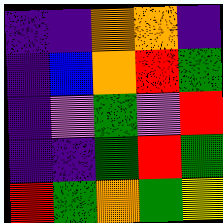[["indigo", "indigo", "orange", "orange", "indigo"], ["indigo", "blue", "orange", "red", "green"], ["indigo", "violet", "green", "violet", "red"], ["indigo", "indigo", "green", "red", "green"], ["red", "green", "orange", "green", "yellow"]]